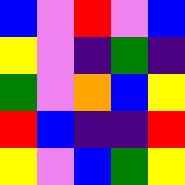[["blue", "violet", "red", "violet", "blue"], ["yellow", "violet", "indigo", "green", "indigo"], ["green", "violet", "orange", "blue", "yellow"], ["red", "blue", "indigo", "indigo", "red"], ["yellow", "violet", "blue", "green", "yellow"]]